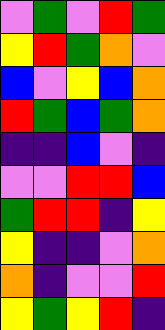[["violet", "green", "violet", "red", "green"], ["yellow", "red", "green", "orange", "violet"], ["blue", "violet", "yellow", "blue", "orange"], ["red", "green", "blue", "green", "orange"], ["indigo", "indigo", "blue", "violet", "indigo"], ["violet", "violet", "red", "red", "blue"], ["green", "red", "red", "indigo", "yellow"], ["yellow", "indigo", "indigo", "violet", "orange"], ["orange", "indigo", "violet", "violet", "red"], ["yellow", "green", "yellow", "red", "indigo"]]